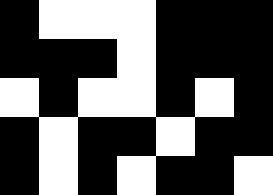[["black", "white", "white", "white", "black", "black", "black"], ["black", "black", "black", "white", "black", "black", "black"], ["white", "black", "white", "white", "black", "white", "black"], ["black", "white", "black", "black", "white", "black", "black"], ["black", "white", "black", "white", "black", "black", "white"]]